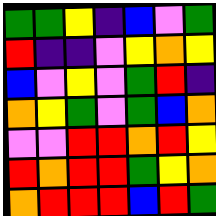[["green", "green", "yellow", "indigo", "blue", "violet", "green"], ["red", "indigo", "indigo", "violet", "yellow", "orange", "yellow"], ["blue", "violet", "yellow", "violet", "green", "red", "indigo"], ["orange", "yellow", "green", "violet", "green", "blue", "orange"], ["violet", "violet", "red", "red", "orange", "red", "yellow"], ["red", "orange", "red", "red", "green", "yellow", "orange"], ["orange", "red", "red", "red", "blue", "red", "green"]]